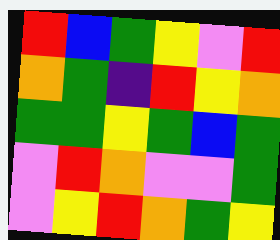[["red", "blue", "green", "yellow", "violet", "red"], ["orange", "green", "indigo", "red", "yellow", "orange"], ["green", "green", "yellow", "green", "blue", "green"], ["violet", "red", "orange", "violet", "violet", "green"], ["violet", "yellow", "red", "orange", "green", "yellow"]]